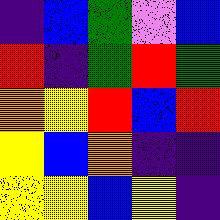[["indigo", "blue", "green", "violet", "blue"], ["red", "indigo", "green", "red", "green"], ["orange", "yellow", "red", "blue", "red"], ["yellow", "blue", "orange", "indigo", "indigo"], ["yellow", "yellow", "blue", "yellow", "indigo"]]